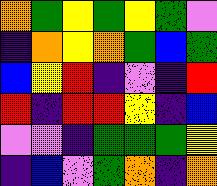[["orange", "green", "yellow", "green", "yellow", "green", "violet"], ["indigo", "orange", "yellow", "orange", "green", "blue", "green"], ["blue", "yellow", "red", "indigo", "violet", "indigo", "red"], ["red", "indigo", "red", "red", "yellow", "indigo", "blue"], ["violet", "violet", "indigo", "green", "green", "green", "yellow"], ["indigo", "blue", "violet", "green", "orange", "indigo", "orange"]]